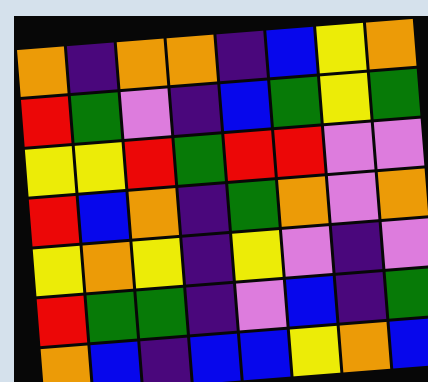[["orange", "indigo", "orange", "orange", "indigo", "blue", "yellow", "orange"], ["red", "green", "violet", "indigo", "blue", "green", "yellow", "green"], ["yellow", "yellow", "red", "green", "red", "red", "violet", "violet"], ["red", "blue", "orange", "indigo", "green", "orange", "violet", "orange"], ["yellow", "orange", "yellow", "indigo", "yellow", "violet", "indigo", "violet"], ["red", "green", "green", "indigo", "violet", "blue", "indigo", "green"], ["orange", "blue", "indigo", "blue", "blue", "yellow", "orange", "blue"]]